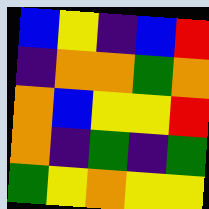[["blue", "yellow", "indigo", "blue", "red"], ["indigo", "orange", "orange", "green", "orange"], ["orange", "blue", "yellow", "yellow", "red"], ["orange", "indigo", "green", "indigo", "green"], ["green", "yellow", "orange", "yellow", "yellow"]]